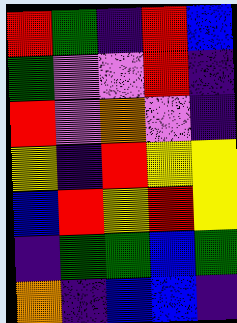[["red", "green", "indigo", "red", "blue"], ["green", "violet", "violet", "red", "indigo"], ["red", "violet", "orange", "violet", "indigo"], ["yellow", "indigo", "red", "yellow", "yellow"], ["blue", "red", "yellow", "red", "yellow"], ["indigo", "green", "green", "blue", "green"], ["orange", "indigo", "blue", "blue", "indigo"]]